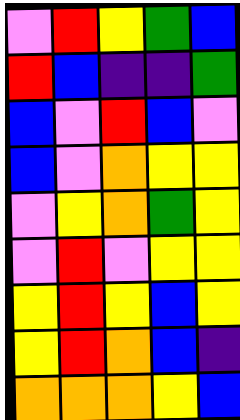[["violet", "red", "yellow", "green", "blue"], ["red", "blue", "indigo", "indigo", "green"], ["blue", "violet", "red", "blue", "violet"], ["blue", "violet", "orange", "yellow", "yellow"], ["violet", "yellow", "orange", "green", "yellow"], ["violet", "red", "violet", "yellow", "yellow"], ["yellow", "red", "yellow", "blue", "yellow"], ["yellow", "red", "orange", "blue", "indigo"], ["orange", "orange", "orange", "yellow", "blue"]]